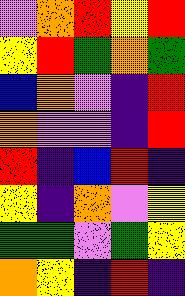[["violet", "orange", "red", "yellow", "red"], ["yellow", "red", "green", "orange", "green"], ["blue", "orange", "violet", "indigo", "red"], ["orange", "violet", "violet", "indigo", "red"], ["red", "indigo", "blue", "red", "indigo"], ["yellow", "indigo", "orange", "violet", "yellow"], ["green", "green", "violet", "green", "yellow"], ["orange", "yellow", "indigo", "red", "indigo"]]